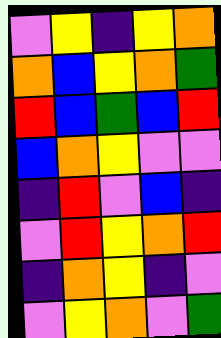[["violet", "yellow", "indigo", "yellow", "orange"], ["orange", "blue", "yellow", "orange", "green"], ["red", "blue", "green", "blue", "red"], ["blue", "orange", "yellow", "violet", "violet"], ["indigo", "red", "violet", "blue", "indigo"], ["violet", "red", "yellow", "orange", "red"], ["indigo", "orange", "yellow", "indigo", "violet"], ["violet", "yellow", "orange", "violet", "green"]]